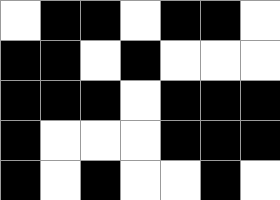[["white", "black", "black", "white", "black", "black", "white"], ["black", "black", "white", "black", "white", "white", "white"], ["black", "black", "black", "white", "black", "black", "black"], ["black", "white", "white", "white", "black", "black", "black"], ["black", "white", "black", "white", "white", "black", "white"]]